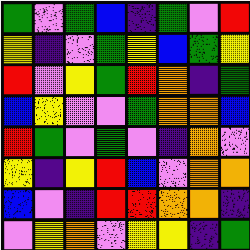[["green", "violet", "green", "blue", "indigo", "green", "violet", "red"], ["yellow", "indigo", "violet", "green", "yellow", "blue", "green", "yellow"], ["red", "violet", "yellow", "green", "red", "orange", "indigo", "green"], ["blue", "yellow", "violet", "violet", "green", "orange", "orange", "blue"], ["red", "green", "violet", "green", "violet", "indigo", "orange", "violet"], ["yellow", "indigo", "yellow", "red", "blue", "violet", "orange", "orange"], ["blue", "violet", "indigo", "red", "red", "orange", "orange", "indigo"], ["violet", "yellow", "orange", "violet", "yellow", "yellow", "indigo", "green"]]